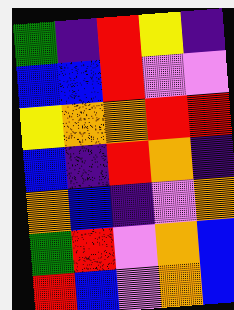[["green", "indigo", "red", "yellow", "indigo"], ["blue", "blue", "red", "violet", "violet"], ["yellow", "orange", "orange", "red", "red"], ["blue", "indigo", "red", "orange", "indigo"], ["orange", "blue", "indigo", "violet", "orange"], ["green", "red", "violet", "orange", "blue"], ["red", "blue", "violet", "orange", "blue"]]